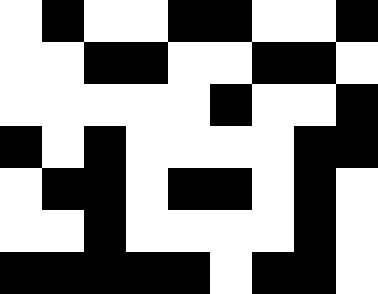[["white", "black", "white", "white", "black", "black", "white", "white", "black"], ["white", "white", "black", "black", "white", "white", "black", "black", "white"], ["white", "white", "white", "white", "white", "black", "white", "white", "black"], ["black", "white", "black", "white", "white", "white", "white", "black", "black"], ["white", "black", "black", "white", "black", "black", "white", "black", "white"], ["white", "white", "black", "white", "white", "white", "white", "black", "white"], ["black", "black", "black", "black", "black", "white", "black", "black", "white"]]